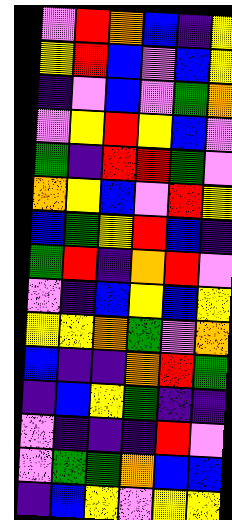[["violet", "red", "orange", "blue", "indigo", "yellow"], ["yellow", "red", "blue", "violet", "blue", "yellow"], ["indigo", "violet", "blue", "violet", "green", "orange"], ["violet", "yellow", "red", "yellow", "blue", "violet"], ["green", "indigo", "red", "red", "green", "violet"], ["orange", "yellow", "blue", "violet", "red", "yellow"], ["blue", "green", "yellow", "red", "blue", "indigo"], ["green", "red", "indigo", "orange", "red", "violet"], ["violet", "indigo", "blue", "yellow", "blue", "yellow"], ["yellow", "yellow", "orange", "green", "violet", "orange"], ["blue", "indigo", "indigo", "orange", "red", "green"], ["indigo", "blue", "yellow", "green", "indigo", "indigo"], ["violet", "indigo", "indigo", "indigo", "red", "violet"], ["violet", "green", "green", "orange", "blue", "blue"], ["indigo", "blue", "yellow", "violet", "yellow", "yellow"]]